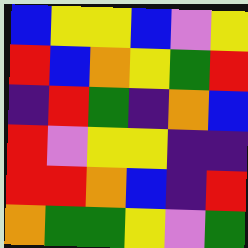[["blue", "yellow", "yellow", "blue", "violet", "yellow"], ["red", "blue", "orange", "yellow", "green", "red"], ["indigo", "red", "green", "indigo", "orange", "blue"], ["red", "violet", "yellow", "yellow", "indigo", "indigo"], ["red", "red", "orange", "blue", "indigo", "red"], ["orange", "green", "green", "yellow", "violet", "green"]]